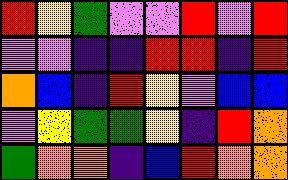[["red", "yellow", "green", "violet", "violet", "red", "violet", "red"], ["violet", "violet", "indigo", "indigo", "red", "red", "indigo", "red"], ["orange", "blue", "indigo", "red", "yellow", "violet", "blue", "blue"], ["violet", "yellow", "green", "green", "yellow", "indigo", "red", "orange"], ["green", "orange", "orange", "indigo", "blue", "red", "orange", "orange"]]